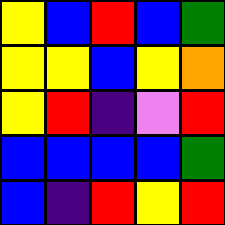[["yellow", "blue", "red", "blue", "green"], ["yellow", "yellow", "blue", "yellow", "orange"], ["yellow", "red", "indigo", "violet", "red"], ["blue", "blue", "blue", "blue", "green"], ["blue", "indigo", "red", "yellow", "red"]]